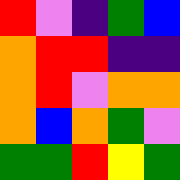[["red", "violet", "indigo", "green", "blue"], ["orange", "red", "red", "indigo", "indigo"], ["orange", "red", "violet", "orange", "orange"], ["orange", "blue", "orange", "green", "violet"], ["green", "green", "red", "yellow", "green"]]